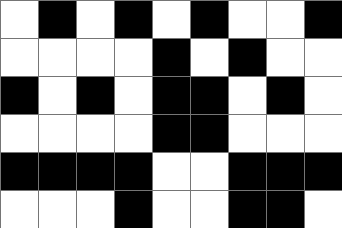[["white", "black", "white", "black", "white", "black", "white", "white", "black"], ["white", "white", "white", "white", "black", "white", "black", "white", "white"], ["black", "white", "black", "white", "black", "black", "white", "black", "white"], ["white", "white", "white", "white", "black", "black", "white", "white", "white"], ["black", "black", "black", "black", "white", "white", "black", "black", "black"], ["white", "white", "white", "black", "white", "white", "black", "black", "white"]]